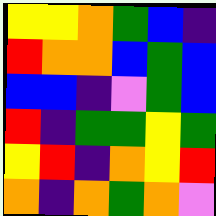[["yellow", "yellow", "orange", "green", "blue", "indigo"], ["red", "orange", "orange", "blue", "green", "blue"], ["blue", "blue", "indigo", "violet", "green", "blue"], ["red", "indigo", "green", "green", "yellow", "green"], ["yellow", "red", "indigo", "orange", "yellow", "red"], ["orange", "indigo", "orange", "green", "orange", "violet"]]